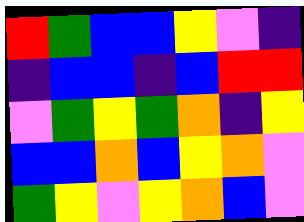[["red", "green", "blue", "blue", "yellow", "violet", "indigo"], ["indigo", "blue", "blue", "indigo", "blue", "red", "red"], ["violet", "green", "yellow", "green", "orange", "indigo", "yellow"], ["blue", "blue", "orange", "blue", "yellow", "orange", "violet"], ["green", "yellow", "violet", "yellow", "orange", "blue", "violet"]]